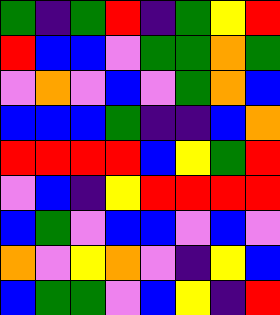[["green", "indigo", "green", "red", "indigo", "green", "yellow", "red"], ["red", "blue", "blue", "violet", "green", "green", "orange", "green"], ["violet", "orange", "violet", "blue", "violet", "green", "orange", "blue"], ["blue", "blue", "blue", "green", "indigo", "indigo", "blue", "orange"], ["red", "red", "red", "red", "blue", "yellow", "green", "red"], ["violet", "blue", "indigo", "yellow", "red", "red", "red", "red"], ["blue", "green", "violet", "blue", "blue", "violet", "blue", "violet"], ["orange", "violet", "yellow", "orange", "violet", "indigo", "yellow", "blue"], ["blue", "green", "green", "violet", "blue", "yellow", "indigo", "red"]]